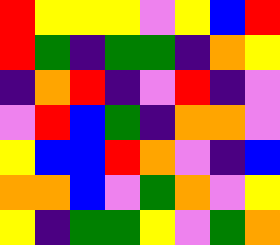[["red", "yellow", "yellow", "yellow", "violet", "yellow", "blue", "red"], ["red", "green", "indigo", "green", "green", "indigo", "orange", "yellow"], ["indigo", "orange", "red", "indigo", "violet", "red", "indigo", "violet"], ["violet", "red", "blue", "green", "indigo", "orange", "orange", "violet"], ["yellow", "blue", "blue", "red", "orange", "violet", "indigo", "blue"], ["orange", "orange", "blue", "violet", "green", "orange", "violet", "yellow"], ["yellow", "indigo", "green", "green", "yellow", "violet", "green", "orange"]]